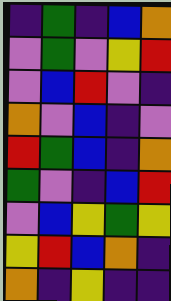[["indigo", "green", "indigo", "blue", "orange"], ["violet", "green", "violet", "yellow", "red"], ["violet", "blue", "red", "violet", "indigo"], ["orange", "violet", "blue", "indigo", "violet"], ["red", "green", "blue", "indigo", "orange"], ["green", "violet", "indigo", "blue", "red"], ["violet", "blue", "yellow", "green", "yellow"], ["yellow", "red", "blue", "orange", "indigo"], ["orange", "indigo", "yellow", "indigo", "indigo"]]